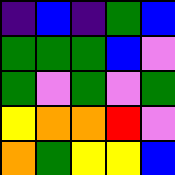[["indigo", "blue", "indigo", "green", "blue"], ["green", "green", "green", "blue", "violet"], ["green", "violet", "green", "violet", "green"], ["yellow", "orange", "orange", "red", "violet"], ["orange", "green", "yellow", "yellow", "blue"]]